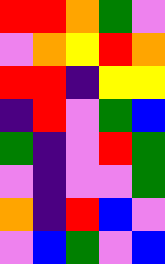[["red", "red", "orange", "green", "violet"], ["violet", "orange", "yellow", "red", "orange"], ["red", "red", "indigo", "yellow", "yellow"], ["indigo", "red", "violet", "green", "blue"], ["green", "indigo", "violet", "red", "green"], ["violet", "indigo", "violet", "violet", "green"], ["orange", "indigo", "red", "blue", "violet"], ["violet", "blue", "green", "violet", "blue"]]